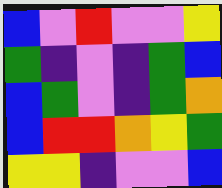[["blue", "violet", "red", "violet", "violet", "yellow"], ["green", "indigo", "violet", "indigo", "green", "blue"], ["blue", "green", "violet", "indigo", "green", "orange"], ["blue", "red", "red", "orange", "yellow", "green"], ["yellow", "yellow", "indigo", "violet", "violet", "blue"]]